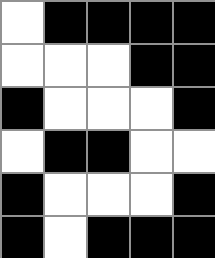[["white", "black", "black", "black", "black"], ["white", "white", "white", "black", "black"], ["black", "white", "white", "white", "black"], ["white", "black", "black", "white", "white"], ["black", "white", "white", "white", "black"], ["black", "white", "black", "black", "black"]]